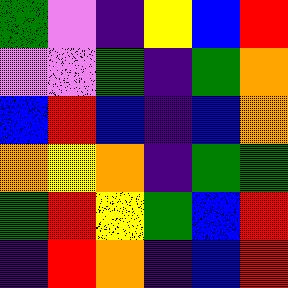[["green", "violet", "indigo", "yellow", "blue", "red"], ["violet", "violet", "green", "indigo", "green", "orange"], ["blue", "red", "blue", "indigo", "blue", "orange"], ["orange", "yellow", "orange", "indigo", "green", "green"], ["green", "red", "yellow", "green", "blue", "red"], ["indigo", "red", "orange", "indigo", "blue", "red"]]